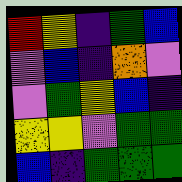[["red", "yellow", "indigo", "green", "blue"], ["violet", "blue", "indigo", "orange", "violet"], ["violet", "green", "yellow", "blue", "indigo"], ["yellow", "yellow", "violet", "green", "green"], ["blue", "indigo", "green", "green", "green"]]